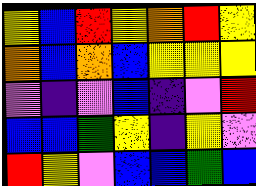[["yellow", "blue", "red", "yellow", "orange", "red", "yellow"], ["orange", "blue", "orange", "blue", "yellow", "yellow", "yellow"], ["violet", "indigo", "violet", "blue", "indigo", "violet", "red"], ["blue", "blue", "green", "yellow", "indigo", "yellow", "violet"], ["red", "yellow", "violet", "blue", "blue", "green", "blue"]]